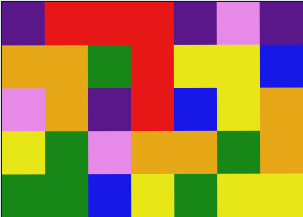[["indigo", "red", "red", "red", "indigo", "violet", "indigo"], ["orange", "orange", "green", "red", "yellow", "yellow", "blue"], ["violet", "orange", "indigo", "red", "blue", "yellow", "orange"], ["yellow", "green", "violet", "orange", "orange", "green", "orange"], ["green", "green", "blue", "yellow", "green", "yellow", "yellow"]]